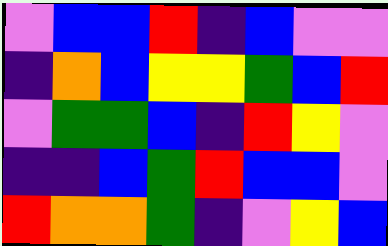[["violet", "blue", "blue", "red", "indigo", "blue", "violet", "violet"], ["indigo", "orange", "blue", "yellow", "yellow", "green", "blue", "red"], ["violet", "green", "green", "blue", "indigo", "red", "yellow", "violet"], ["indigo", "indigo", "blue", "green", "red", "blue", "blue", "violet"], ["red", "orange", "orange", "green", "indigo", "violet", "yellow", "blue"]]